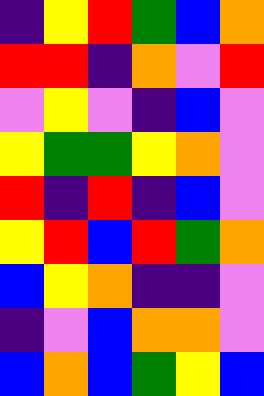[["indigo", "yellow", "red", "green", "blue", "orange"], ["red", "red", "indigo", "orange", "violet", "red"], ["violet", "yellow", "violet", "indigo", "blue", "violet"], ["yellow", "green", "green", "yellow", "orange", "violet"], ["red", "indigo", "red", "indigo", "blue", "violet"], ["yellow", "red", "blue", "red", "green", "orange"], ["blue", "yellow", "orange", "indigo", "indigo", "violet"], ["indigo", "violet", "blue", "orange", "orange", "violet"], ["blue", "orange", "blue", "green", "yellow", "blue"]]